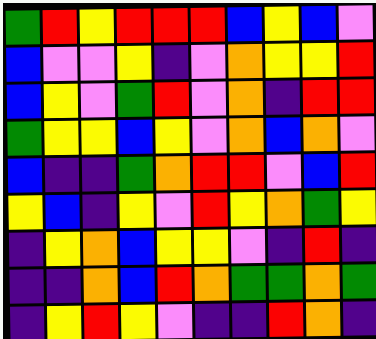[["green", "red", "yellow", "red", "red", "red", "blue", "yellow", "blue", "violet"], ["blue", "violet", "violet", "yellow", "indigo", "violet", "orange", "yellow", "yellow", "red"], ["blue", "yellow", "violet", "green", "red", "violet", "orange", "indigo", "red", "red"], ["green", "yellow", "yellow", "blue", "yellow", "violet", "orange", "blue", "orange", "violet"], ["blue", "indigo", "indigo", "green", "orange", "red", "red", "violet", "blue", "red"], ["yellow", "blue", "indigo", "yellow", "violet", "red", "yellow", "orange", "green", "yellow"], ["indigo", "yellow", "orange", "blue", "yellow", "yellow", "violet", "indigo", "red", "indigo"], ["indigo", "indigo", "orange", "blue", "red", "orange", "green", "green", "orange", "green"], ["indigo", "yellow", "red", "yellow", "violet", "indigo", "indigo", "red", "orange", "indigo"]]